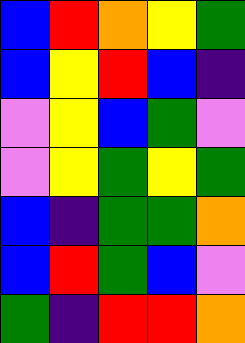[["blue", "red", "orange", "yellow", "green"], ["blue", "yellow", "red", "blue", "indigo"], ["violet", "yellow", "blue", "green", "violet"], ["violet", "yellow", "green", "yellow", "green"], ["blue", "indigo", "green", "green", "orange"], ["blue", "red", "green", "blue", "violet"], ["green", "indigo", "red", "red", "orange"]]